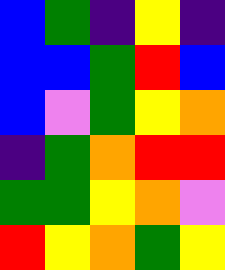[["blue", "green", "indigo", "yellow", "indigo"], ["blue", "blue", "green", "red", "blue"], ["blue", "violet", "green", "yellow", "orange"], ["indigo", "green", "orange", "red", "red"], ["green", "green", "yellow", "orange", "violet"], ["red", "yellow", "orange", "green", "yellow"]]